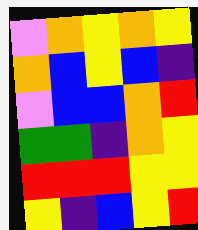[["violet", "orange", "yellow", "orange", "yellow"], ["orange", "blue", "yellow", "blue", "indigo"], ["violet", "blue", "blue", "orange", "red"], ["green", "green", "indigo", "orange", "yellow"], ["red", "red", "red", "yellow", "yellow"], ["yellow", "indigo", "blue", "yellow", "red"]]